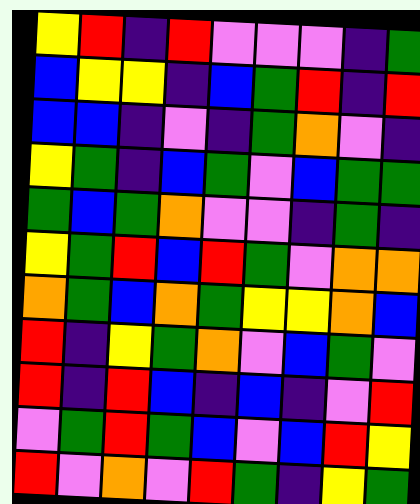[["yellow", "red", "indigo", "red", "violet", "violet", "violet", "indigo", "green"], ["blue", "yellow", "yellow", "indigo", "blue", "green", "red", "indigo", "red"], ["blue", "blue", "indigo", "violet", "indigo", "green", "orange", "violet", "indigo"], ["yellow", "green", "indigo", "blue", "green", "violet", "blue", "green", "green"], ["green", "blue", "green", "orange", "violet", "violet", "indigo", "green", "indigo"], ["yellow", "green", "red", "blue", "red", "green", "violet", "orange", "orange"], ["orange", "green", "blue", "orange", "green", "yellow", "yellow", "orange", "blue"], ["red", "indigo", "yellow", "green", "orange", "violet", "blue", "green", "violet"], ["red", "indigo", "red", "blue", "indigo", "blue", "indigo", "violet", "red"], ["violet", "green", "red", "green", "blue", "violet", "blue", "red", "yellow"], ["red", "violet", "orange", "violet", "red", "green", "indigo", "yellow", "green"]]